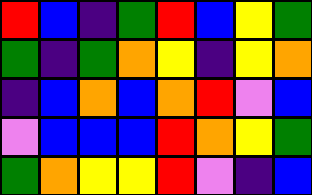[["red", "blue", "indigo", "green", "red", "blue", "yellow", "green"], ["green", "indigo", "green", "orange", "yellow", "indigo", "yellow", "orange"], ["indigo", "blue", "orange", "blue", "orange", "red", "violet", "blue"], ["violet", "blue", "blue", "blue", "red", "orange", "yellow", "green"], ["green", "orange", "yellow", "yellow", "red", "violet", "indigo", "blue"]]